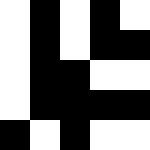[["white", "black", "white", "black", "white"], ["white", "black", "white", "black", "black"], ["white", "black", "black", "white", "white"], ["white", "black", "black", "black", "black"], ["black", "white", "black", "white", "white"]]